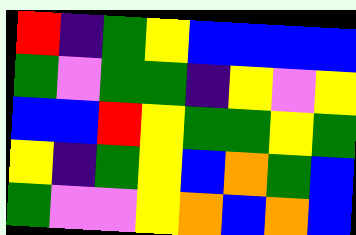[["red", "indigo", "green", "yellow", "blue", "blue", "blue", "blue"], ["green", "violet", "green", "green", "indigo", "yellow", "violet", "yellow"], ["blue", "blue", "red", "yellow", "green", "green", "yellow", "green"], ["yellow", "indigo", "green", "yellow", "blue", "orange", "green", "blue"], ["green", "violet", "violet", "yellow", "orange", "blue", "orange", "blue"]]